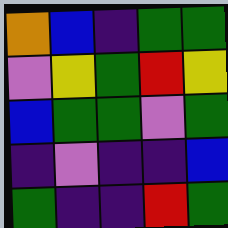[["orange", "blue", "indigo", "green", "green"], ["violet", "yellow", "green", "red", "yellow"], ["blue", "green", "green", "violet", "green"], ["indigo", "violet", "indigo", "indigo", "blue"], ["green", "indigo", "indigo", "red", "green"]]